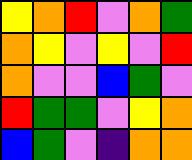[["yellow", "orange", "red", "violet", "orange", "green"], ["orange", "yellow", "violet", "yellow", "violet", "red"], ["orange", "violet", "violet", "blue", "green", "violet"], ["red", "green", "green", "violet", "yellow", "orange"], ["blue", "green", "violet", "indigo", "orange", "orange"]]